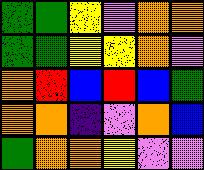[["green", "green", "yellow", "violet", "orange", "orange"], ["green", "green", "yellow", "yellow", "orange", "violet"], ["orange", "red", "blue", "red", "blue", "green"], ["orange", "orange", "indigo", "violet", "orange", "blue"], ["green", "orange", "orange", "yellow", "violet", "violet"]]